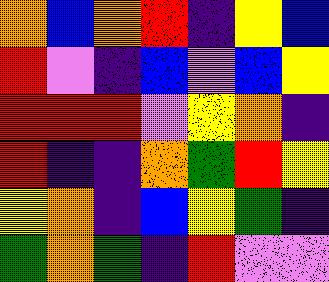[["orange", "blue", "orange", "red", "indigo", "yellow", "blue"], ["red", "violet", "indigo", "blue", "violet", "blue", "yellow"], ["red", "red", "red", "violet", "yellow", "orange", "indigo"], ["red", "indigo", "indigo", "orange", "green", "red", "yellow"], ["yellow", "orange", "indigo", "blue", "yellow", "green", "indigo"], ["green", "orange", "green", "indigo", "red", "violet", "violet"]]